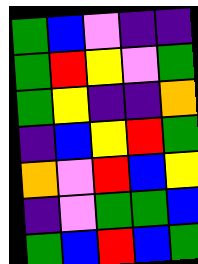[["green", "blue", "violet", "indigo", "indigo"], ["green", "red", "yellow", "violet", "green"], ["green", "yellow", "indigo", "indigo", "orange"], ["indigo", "blue", "yellow", "red", "green"], ["orange", "violet", "red", "blue", "yellow"], ["indigo", "violet", "green", "green", "blue"], ["green", "blue", "red", "blue", "green"]]